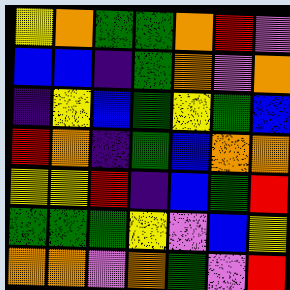[["yellow", "orange", "green", "green", "orange", "red", "violet"], ["blue", "blue", "indigo", "green", "orange", "violet", "orange"], ["indigo", "yellow", "blue", "green", "yellow", "green", "blue"], ["red", "orange", "indigo", "green", "blue", "orange", "orange"], ["yellow", "yellow", "red", "indigo", "blue", "green", "red"], ["green", "green", "green", "yellow", "violet", "blue", "yellow"], ["orange", "orange", "violet", "orange", "green", "violet", "red"]]